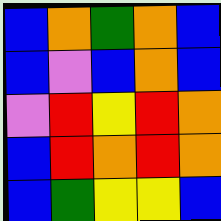[["blue", "orange", "green", "orange", "blue"], ["blue", "violet", "blue", "orange", "blue"], ["violet", "red", "yellow", "red", "orange"], ["blue", "red", "orange", "red", "orange"], ["blue", "green", "yellow", "yellow", "blue"]]